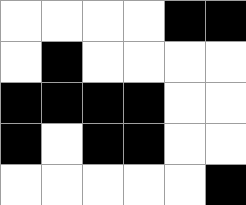[["white", "white", "white", "white", "black", "black"], ["white", "black", "white", "white", "white", "white"], ["black", "black", "black", "black", "white", "white"], ["black", "white", "black", "black", "white", "white"], ["white", "white", "white", "white", "white", "black"]]